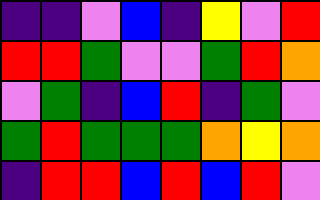[["indigo", "indigo", "violet", "blue", "indigo", "yellow", "violet", "red"], ["red", "red", "green", "violet", "violet", "green", "red", "orange"], ["violet", "green", "indigo", "blue", "red", "indigo", "green", "violet"], ["green", "red", "green", "green", "green", "orange", "yellow", "orange"], ["indigo", "red", "red", "blue", "red", "blue", "red", "violet"]]